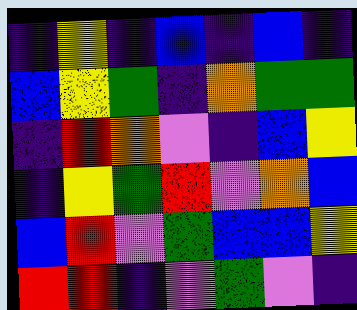[["indigo", "yellow", "indigo", "blue", "indigo", "blue", "indigo"], ["blue", "yellow", "green", "indigo", "orange", "green", "green"], ["indigo", "red", "orange", "violet", "indigo", "blue", "yellow"], ["indigo", "yellow", "green", "red", "violet", "orange", "blue"], ["blue", "red", "violet", "green", "blue", "blue", "yellow"], ["red", "red", "indigo", "violet", "green", "violet", "indigo"]]